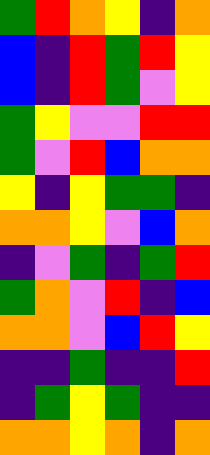[["green", "red", "orange", "yellow", "indigo", "orange"], ["blue", "indigo", "red", "green", "red", "yellow"], ["blue", "indigo", "red", "green", "violet", "yellow"], ["green", "yellow", "violet", "violet", "red", "red"], ["green", "violet", "red", "blue", "orange", "orange"], ["yellow", "indigo", "yellow", "green", "green", "indigo"], ["orange", "orange", "yellow", "violet", "blue", "orange"], ["indigo", "violet", "green", "indigo", "green", "red"], ["green", "orange", "violet", "red", "indigo", "blue"], ["orange", "orange", "violet", "blue", "red", "yellow"], ["indigo", "indigo", "green", "indigo", "indigo", "red"], ["indigo", "green", "yellow", "green", "indigo", "indigo"], ["orange", "orange", "yellow", "orange", "indigo", "orange"]]